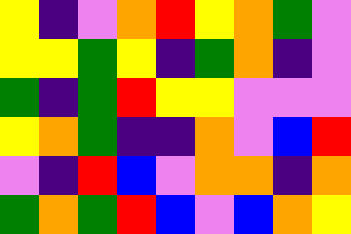[["yellow", "indigo", "violet", "orange", "red", "yellow", "orange", "green", "violet"], ["yellow", "yellow", "green", "yellow", "indigo", "green", "orange", "indigo", "violet"], ["green", "indigo", "green", "red", "yellow", "yellow", "violet", "violet", "violet"], ["yellow", "orange", "green", "indigo", "indigo", "orange", "violet", "blue", "red"], ["violet", "indigo", "red", "blue", "violet", "orange", "orange", "indigo", "orange"], ["green", "orange", "green", "red", "blue", "violet", "blue", "orange", "yellow"]]